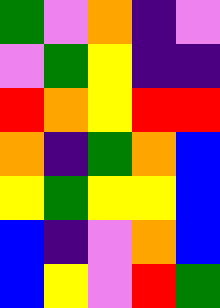[["green", "violet", "orange", "indigo", "violet"], ["violet", "green", "yellow", "indigo", "indigo"], ["red", "orange", "yellow", "red", "red"], ["orange", "indigo", "green", "orange", "blue"], ["yellow", "green", "yellow", "yellow", "blue"], ["blue", "indigo", "violet", "orange", "blue"], ["blue", "yellow", "violet", "red", "green"]]